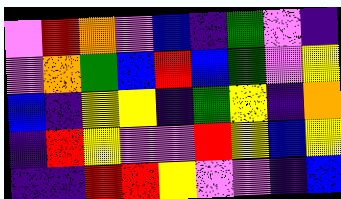[["violet", "red", "orange", "violet", "blue", "indigo", "green", "violet", "indigo"], ["violet", "orange", "green", "blue", "red", "blue", "green", "violet", "yellow"], ["blue", "indigo", "yellow", "yellow", "indigo", "green", "yellow", "indigo", "orange"], ["indigo", "red", "yellow", "violet", "violet", "red", "yellow", "blue", "yellow"], ["indigo", "indigo", "red", "red", "yellow", "violet", "violet", "indigo", "blue"]]